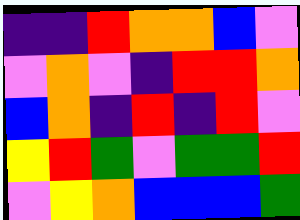[["indigo", "indigo", "red", "orange", "orange", "blue", "violet"], ["violet", "orange", "violet", "indigo", "red", "red", "orange"], ["blue", "orange", "indigo", "red", "indigo", "red", "violet"], ["yellow", "red", "green", "violet", "green", "green", "red"], ["violet", "yellow", "orange", "blue", "blue", "blue", "green"]]